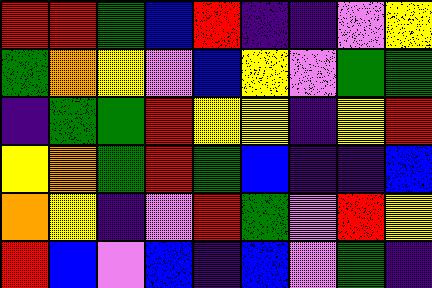[["red", "red", "green", "blue", "red", "indigo", "indigo", "violet", "yellow"], ["green", "orange", "yellow", "violet", "blue", "yellow", "violet", "green", "green"], ["indigo", "green", "green", "red", "yellow", "yellow", "indigo", "yellow", "red"], ["yellow", "orange", "green", "red", "green", "blue", "indigo", "indigo", "blue"], ["orange", "yellow", "indigo", "violet", "red", "green", "violet", "red", "yellow"], ["red", "blue", "violet", "blue", "indigo", "blue", "violet", "green", "indigo"]]